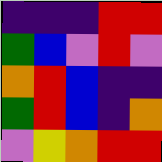[["indigo", "indigo", "indigo", "red", "red"], ["green", "blue", "violet", "red", "violet"], ["orange", "red", "blue", "indigo", "indigo"], ["green", "red", "blue", "indigo", "orange"], ["violet", "yellow", "orange", "red", "red"]]